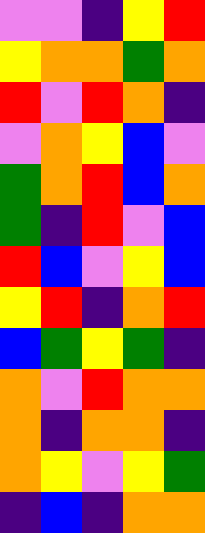[["violet", "violet", "indigo", "yellow", "red"], ["yellow", "orange", "orange", "green", "orange"], ["red", "violet", "red", "orange", "indigo"], ["violet", "orange", "yellow", "blue", "violet"], ["green", "orange", "red", "blue", "orange"], ["green", "indigo", "red", "violet", "blue"], ["red", "blue", "violet", "yellow", "blue"], ["yellow", "red", "indigo", "orange", "red"], ["blue", "green", "yellow", "green", "indigo"], ["orange", "violet", "red", "orange", "orange"], ["orange", "indigo", "orange", "orange", "indigo"], ["orange", "yellow", "violet", "yellow", "green"], ["indigo", "blue", "indigo", "orange", "orange"]]